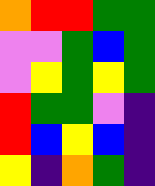[["orange", "red", "red", "green", "green"], ["violet", "violet", "green", "blue", "green"], ["violet", "yellow", "green", "yellow", "green"], ["red", "green", "green", "violet", "indigo"], ["red", "blue", "yellow", "blue", "indigo"], ["yellow", "indigo", "orange", "green", "indigo"]]